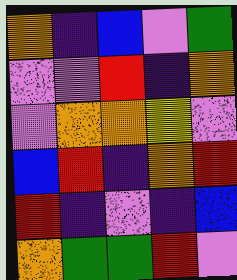[["orange", "indigo", "blue", "violet", "green"], ["violet", "violet", "red", "indigo", "orange"], ["violet", "orange", "orange", "yellow", "violet"], ["blue", "red", "indigo", "orange", "red"], ["red", "indigo", "violet", "indigo", "blue"], ["orange", "green", "green", "red", "violet"]]